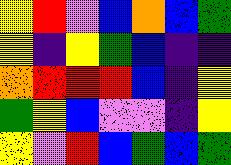[["yellow", "red", "violet", "blue", "orange", "blue", "green"], ["yellow", "indigo", "yellow", "green", "blue", "indigo", "indigo"], ["orange", "red", "red", "red", "blue", "indigo", "yellow"], ["green", "yellow", "blue", "violet", "violet", "indigo", "yellow"], ["yellow", "violet", "red", "blue", "green", "blue", "green"]]